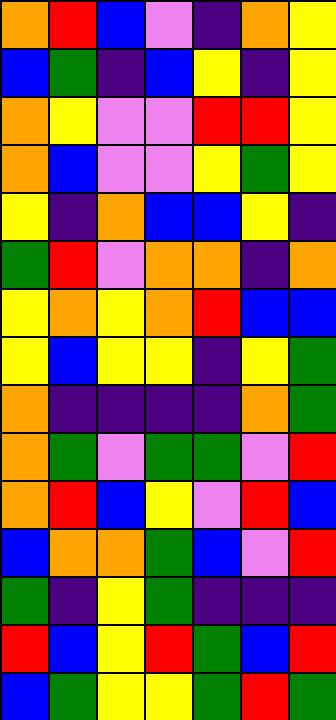[["orange", "red", "blue", "violet", "indigo", "orange", "yellow"], ["blue", "green", "indigo", "blue", "yellow", "indigo", "yellow"], ["orange", "yellow", "violet", "violet", "red", "red", "yellow"], ["orange", "blue", "violet", "violet", "yellow", "green", "yellow"], ["yellow", "indigo", "orange", "blue", "blue", "yellow", "indigo"], ["green", "red", "violet", "orange", "orange", "indigo", "orange"], ["yellow", "orange", "yellow", "orange", "red", "blue", "blue"], ["yellow", "blue", "yellow", "yellow", "indigo", "yellow", "green"], ["orange", "indigo", "indigo", "indigo", "indigo", "orange", "green"], ["orange", "green", "violet", "green", "green", "violet", "red"], ["orange", "red", "blue", "yellow", "violet", "red", "blue"], ["blue", "orange", "orange", "green", "blue", "violet", "red"], ["green", "indigo", "yellow", "green", "indigo", "indigo", "indigo"], ["red", "blue", "yellow", "red", "green", "blue", "red"], ["blue", "green", "yellow", "yellow", "green", "red", "green"]]